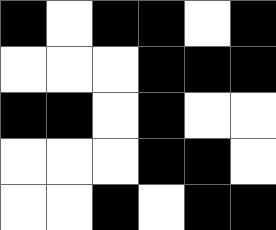[["black", "white", "black", "black", "white", "black"], ["white", "white", "white", "black", "black", "black"], ["black", "black", "white", "black", "white", "white"], ["white", "white", "white", "black", "black", "white"], ["white", "white", "black", "white", "black", "black"]]